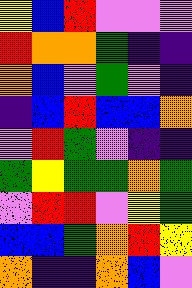[["yellow", "blue", "red", "violet", "violet", "violet"], ["red", "orange", "orange", "green", "indigo", "indigo"], ["orange", "blue", "violet", "green", "violet", "indigo"], ["indigo", "blue", "red", "blue", "blue", "orange"], ["violet", "red", "green", "violet", "indigo", "indigo"], ["green", "yellow", "green", "green", "orange", "green"], ["violet", "red", "red", "violet", "yellow", "green"], ["blue", "blue", "green", "orange", "red", "yellow"], ["orange", "indigo", "indigo", "orange", "blue", "violet"]]